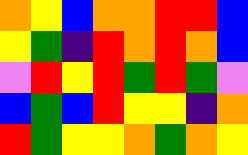[["orange", "yellow", "blue", "orange", "orange", "red", "red", "blue"], ["yellow", "green", "indigo", "red", "orange", "red", "orange", "blue"], ["violet", "red", "yellow", "red", "green", "red", "green", "violet"], ["blue", "green", "blue", "red", "yellow", "yellow", "indigo", "orange"], ["red", "green", "yellow", "yellow", "orange", "green", "orange", "yellow"]]